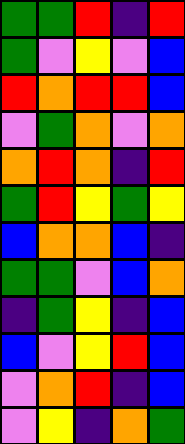[["green", "green", "red", "indigo", "red"], ["green", "violet", "yellow", "violet", "blue"], ["red", "orange", "red", "red", "blue"], ["violet", "green", "orange", "violet", "orange"], ["orange", "red", "orange", "indigo", "red"], ["green", "red", "yellow", "green", "yellow"], ["blue", "orange", "orange", "blue", "indigo"], ["green", "green", "violet", "blue", "orange"], ["indigo", "green", "yellow", "indigo", "blue"], ["blue", "violet", "yellow", "red", "blue"], ["violet", "orange", "red", "indigo", "blue"], ["violet", "yellow", "indigo", "orange", "green"]]